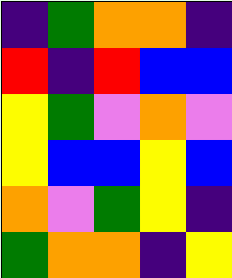[["indigo", "green", "orange", "orange", "indigo"], ["red", "indigo", "red", "blue", "blue"], ["yellow", "green", "violet", "orange", "violet"], ["yellow", "blue", "blue", "yellow", "blue"], ["orange", "violet", "green", "yellow", "indigo"], ["green", "orange", "orange", "indigo", "yellow"]]